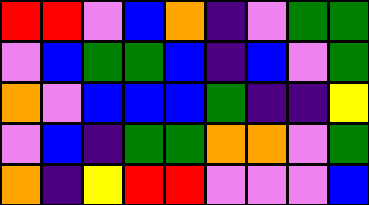[["red", "red", "violet", "blue", "orange", "indigo", "violet", "green", "green"], ["violet", "blue", "green", "green", "blue", "indigo", "blue", "violet", "green"], ["orange", "violet", "blue", "blue", "blue", "green", "indigo", "indigo", "yellow"], ["violet", "blue", "indigo", "green", "green", "orange", "orange", "violet", "green"], ["orange", "indigo", "yellow", "red", "red", "violet", "violet", "violet", "blue"]]